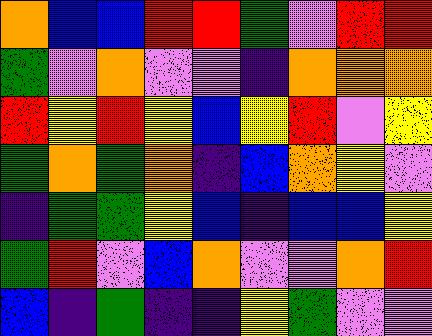[["orange", "blue", "blue", "red", "red", "green", "violet", "red", "red"], ["green", "violet", "orange", "violet", "violet", "indigo", "orange", "orange", "orange"], ["red", "yellow", "red", "yellow", "blue", "yellow", "red", "violet", "yellow"], ["green", "orange", "green", "orange", "indigo", "blue", "orange", "yellow", "violet"], ["indigo", "green", "green", "yellow", "blue", "indigo", "blue", "blue", "yellow"], ["green", "red", "violet", "blue", "orange", "violet", "violet", "orange", "red"], ["blue", "indigo", "green", "indigo", "indigo", "yellow", "green", "violet", "violet"]]